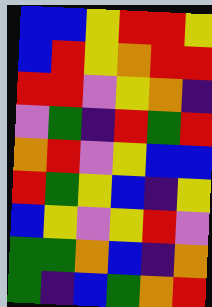[["blue", "blue", "yellow", "red", "red", "yellow"], ["blue", "red", "yellow", "orange", "red", "red"], ["red", "red", "violet", "yellow", "orange", "indigo"], ["violet", "green", "indigo", "red", "green", "red"], ["orange", "red", "violet", "yellow", "blue", "blue"], ["red", "green", "yellow", "blue", "indigo", "yellow"], ["blue", "yellow", "violet", "yellow", "red", "violet"], ["green", "green", "orange", "blue", "indigo", "orange"], ["green", "indigo", "blue", "green", "orange", "red"]]